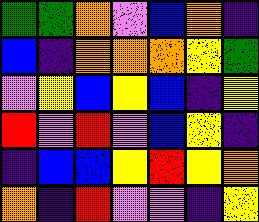[["green", "green", "orange", "violet", "blue", "orange", "indigo"], ["blue", "indigo", "orange", "orange", "orange", "yellow", "green"], ["violet", "yellow", "blue", "yellow", "blue", "indigo", "yellow"], ["red", "violet", "red", "violet", "blue", "yellow", "indigo"], ["indigo", "blue", "blue", "yellow", "red", "yellow", "orange"], ["orange", "indigo", "red", "violet", "violet", "indigo", "yellow"]]